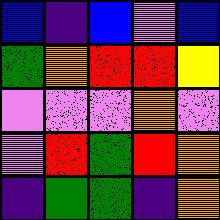[["blue", "indigo", "blue", "violet", "blue"], ["green", "orange", "red", "red", "yellow"], ["violet", "violet", "violet", "orange", "violet"], ["violet", "red", "green", "red", "orange"], ["indigo", "green", "green", "indigo", "orange"]]